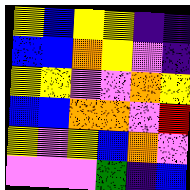[["yellow", "blue", "yellow", "yellow", "indigo", "indigo"], ["blue", "blue", "orange", "yellow", "violet", "indigo"], ["yellow", "yellow", "violet", "violet", "orange", "yellow"], ["blue", "blue", "orange", "orange", "violet", "red"], ["yellow", "violet", "yellow", "blue", "orange", "violet"], ["violet", "violet", "violet", "green", "indigo", "blue"]]